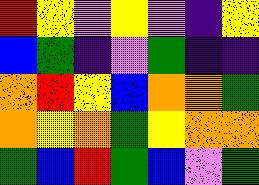[["red", "yellow", "violet", "yellow", "violet", "indigo", "yellow"], ["blue", "green", "indigo", "violet", "green", "indigo", "indigo"], ["orange", "red", "yellow", "blue", "orange", "orange", "green"], ["orange", "yellow", "orange", "green", "yellow", "orange", "orange"], ["green", "blue", "red", "green", "blue", "violet", "green"]]